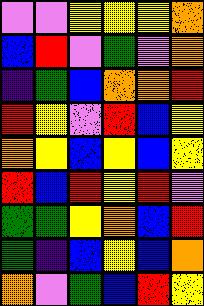[["violet", "violet", "yellow", "yellow", "yellow", "orange"], ["blue", "red", "violet", "green", "violet", "orange"], ["indigo", "green", "blue", "orange", "orange", "red"], ["red", "yellow", "violet", "red", "blue", "yellow"], ["orange", "yellow", "blue", "yellow", "blue", "yellow"], ["red", "blue", "red", "yellow", "red", "violet"], ["green", "green", "yellow", "orange", "blue", "red"], ["green", "indigo", "blue", "yellow", "blue", "orange"], ["orange", "violet", "green", "blue", "red", "yellow"]]